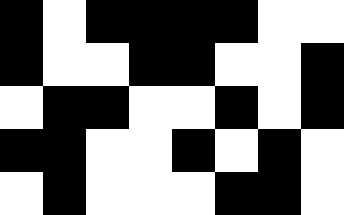[["black", "white", "black", "black", "black", "black", "white", "white"], ["black", "white", "white", "black", "black", "white", "white", "black"], ["white", "black", "black", "white", "white", "black", "white", "black"], ["black", "black", "white", "white", "black", "white", "black", "white"], ["white", "black", "white", "white", "white", "black", "black", "white"]]